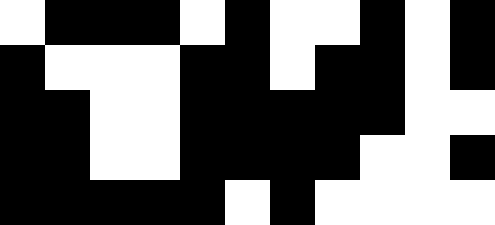[["white", "black", "black", "black", "white", "black", "white", "white", "black", "white", "black"], ["black", "white", "white", "white", "black", "black", "white", "black", "black", "white", "black"], ["black", "black", "white", "white", "black", "black", "black", "black", "black", "white", "white"], ["black", "black", "white", "white", "black", "black", "black", "black", "white", "white", "black"], ["black", "black", "black", "black", "black", "white", "black", "white", "white", "white", "white"]]